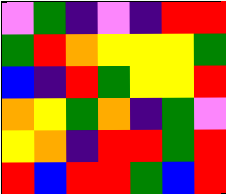[["violet", "green", "indigo", "violet", "indigo", "red", "red"], ["green", "red", "orange", "yellow", "yellow", "yellow", "green"], ["blue", "indigo", "red", "green", "yellow", "yellow", "red"], ["orange", "yellow", "green", "orange", "indigo", "green", "violet"], ["yellow", "orange", "indigo", "red", "red", "green", "red"], ["red", "blue", "red", "red", "green", "blue", "red"]]